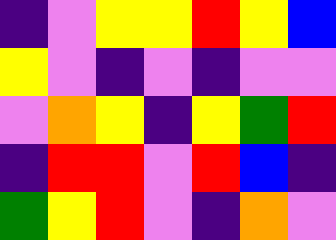[["indigo", "violet", "yellow", "yellow", "red", "yellow", "blue"], ["yellow", "violet", "indigo", "violet", "indigo", "violet", "violet"], ["violet", "orange", "yellow", "indigo", "yellow", "green", "red"], ["indigo", "red", "red", "violet", "red", "blue", "indigo"], ["green", "yellow", "red", "violet", "indigo", "orange", "violet"]]